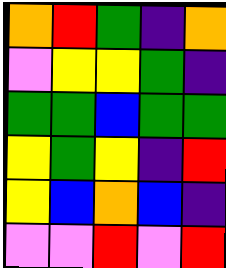[["orange", "red", "green", "indigo", "orange"], ["violet", "yellow", "yellow", "green", "indigo"], ["green", "green", "blue", "green", "green"], ["yellow", "green", "yellow", "indigo", "red"], ["yellow", "blue", "orange", "blue", "indigo"], ["violet", "violet", "red", "violet", "red"]]